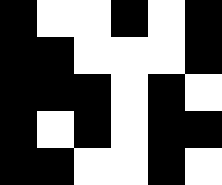[["black", "white", "white", "black", "white", "black"], ["black", "black", "white", "white", "white", "black"], ["black", "black", "black", "white", "black", "white"], ["black", "white", "black", "white", "black", "black"], ["black", "black", "white", "white", "black", "white"]]